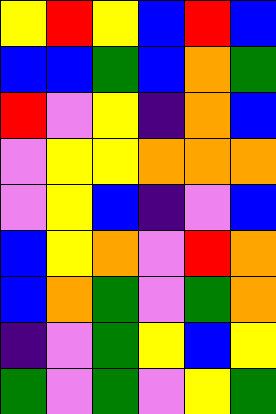[["yellow", "red", "yellow", "blue", "red", "blue"], ["blue", "blue", "green", "blue", "orange", "green"], ["red", "violet", "yellow", "indigo", "orange", "blue"], ["violet", "yellow", "yellow", "orange", "orange", "orange"], ["violet", "yellow", "blue", "indigo", "violet", "blue"], ["blue", "yellow", "orange", "violet", "red", "orange"], ["blue", "orange", "green", "violet", "green", "orange"], ["indigo", "violet", "green", "yellow", "blue", "yellow"], ["green", "violet", "green", "violet", "yellow", "green"]]